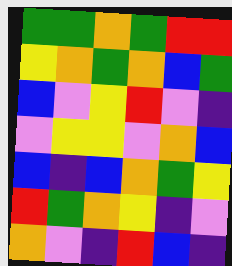[["green", "green", "orange", "green", "red", "red"], ["yellow", "orange", "green", "orange", "blue", "green"], ["blue", "violet", "yellow", "red", "violet", "indigo"], ["violet", "yellow", "yellow", "violet", "orange", "blue"], ["blue", "indigo", "blue", "orange", "green", "yellow"], ["red", "green", "orange", "yellow", "indigo", "violet"], ["orange", "violet", "indigo", "red", "blue", "indigo"]]